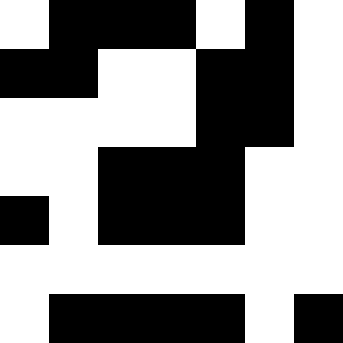[["white", "black", "black", "black", "white", "black", "white"], ["black", "black", "white", "white", "black", "black", "white"], ["white", "white", "white", "white", "black", "black", "white"], ["white", "white", "black", "black", "black", "white", "white"], ["black", "white", "black", "black", "black", "white", "white"], ["white", "white", "white", "white", "white", "white", "white"], ["white", "black", "black", "black", "black", "white", "black"]]